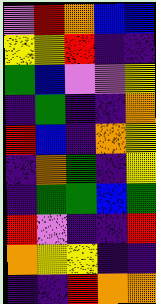[["violet", "red", "orange", "blue", "blue"], ["yellow", "yellow", "red", "indigo", "indigo"], ["green", "blue", "violet", "violet", "yellow"], ["indigo", "green", "indigo", "indigo", "orange"], ["red", "blue", "indigo", "orange", "yellow"], ["indigo", "orange", "green", "indigo", "yellow"], ["indigo", "green", "green", "blue", "green"], ["red", "violet", "indigo", "indigo", "red"], ["orange", "yellow", "yellow", "indigo", "indigo"], ["indigo", "indigo", "red", "orange", "orange"]]